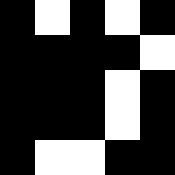[["black", "white", "black", "white", "black"], ["black", "black", "black", "black", "white"], ["black", "black", "black", "white", "black"], ["black", "black", "black", "white", "black"], ["black", "white", "white", "black", "black"]]